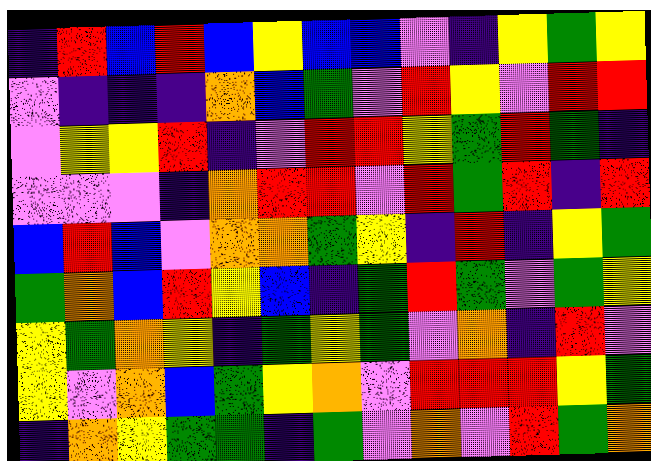[["indigo", "red", "blue", "red", "blue", "yellow", "blue", "blue", "violet", "indigo", "yellow", "green", "yellow"], ["violet", "indigo", "indigo", "indigo", "orange", "blue", "green", "violet", "red", "yellow", "violet", "red", "red"], ["violet", "yellow", "yellow", "red", "indigo", "violet", "red", "red", "yellow", "green", "red", "green", "indigo"], ["violet", "violet", "violet", "indigo", "orange", "red", "red", "violet", "red", "green", "red", "indigo", "red"], ["blue", "red", "blue", "violet", "orange", "orange", "green", "yellow", "indigo", "red", "indigo", "yellow", "green"], ["green", "orange", "blue", "red", "yellow", "blue", "indigo", "green", "red", "green", "violet", "green", "yellow"], ["yellow", "green", "orange", "yellow", "indigo", "green", "yellow", "green", "violet", "orange", "indigo", "red", "violet"], ["yellow", "violet", "orange", "blue", "green", "yellow", "orange", "violet", "red", "red", "red", "yellow", "green"], ["indigo", "orange", "yellow", "green", "green", "indigo", "green", "violet", "orange", "violet", "red", "green", "orange"]]